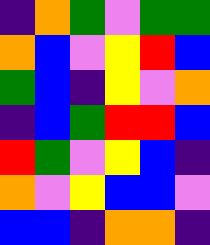[["indigo", "orange", "green", "violet", "green", "green"], ["orange", "blue", "violet", "yellow", "red", "blue"], ["green", "blue", "indigo", "yellow", "violet", "orange"], ["indigo", "blue", "green", "red", "red", "blue"], ["red", "green", "violet", "yellow", "blue", "indigo"], ["orange", "violet", "yellow", "blue", "blue", "violet"], ["blue", "blue", "indigo", "orange", "orange", "indigo"]]